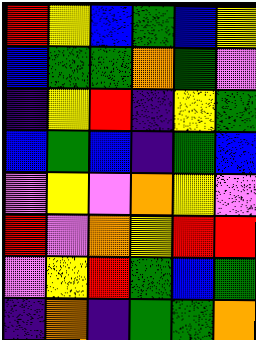[["red", "yellow", "blue", "green", "blue", "yellow"], ["blue", "green", "green", "orange", "green", "violet"], ["indigo", "yellow", "red", "indigo", "yellow", "green"], ["blue", "green", "blue", "indigo", "green", "blue"], ["violet", "yellow", "violet", "orange", "yellow", "violet"], ["red", "violet", "orange", "yellow", "red", "red"], ["violet", "yellow", "red", "green", "blue", "green"], ["indigo", "orange", "indigo", "green", "green", "orange"]]